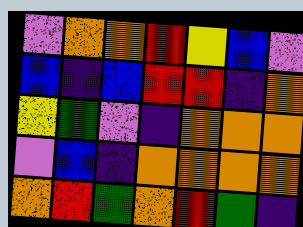[["violet", "orange", "orange", "red", "yellow", "blue", "violet"], ["blue", "indigo", "blue", "red", "red", "indigo", "orange"], ["yellow", "green", "violet", "indigo", "orange", "orange", "orange"], ["violet", "blue", "indigo", "orange", "orange", "orange", "orange"], ["orange", "red", "green", "orange", "red", "green", "indigo"]]